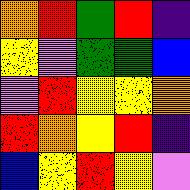[["orange", "red", "green", "red", "indigo"], ["yellow", "violet", "green", "green", "blue"], ["violet", "red", "yellow", "yellow", "orange"], ["red", "orange", "yellow", "red", "indigo"], ["blue", "yellow", "red", "yellow", "violet"]]